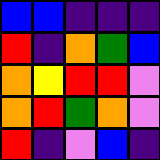[["blue", "blue", "indigo", "indigo", "indigo"], ["red", "indigo", "orange", "green", "blue"], ["orange", "yellow", "red", "red", "violet"], ["orange", "red", "green", "orange", "violet"], ["red", "indigo", "violet", "blue", "indigo"]]